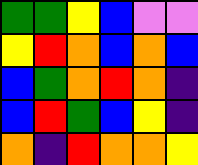[["green", "green", "yellow", "blue", "violet", "violet"], ["yellow", "red", "orange", "blue", "orange", "blue"], ["blue", "green", "orange", "red", "orange", "indigo"], ["blue", "red", "green", "blue", "yellow", "indigo"], ["orange", "indigo", "red", "orange", "orange", "yellow"]]